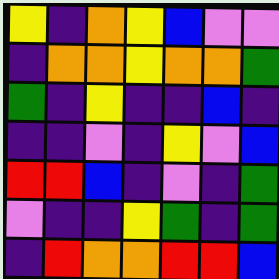[["yellow", "indigo", "orange", "yellow", "blue", "violet", "violet"], ["indigo", "orange", "orange", "yellow", "orange", "orange", "green"], ["green", "indigo", "yellow", "indigo", "indigo", "blue", "indigo"], ["indigo", "indigo", "violet", "indigo", "yellow", "violet", "blue"], ["red", "red", "blue", "indigo", "violet", "indigo", "green"], ["violet", "indigo", "indigo", "yellow", "green", "indigo", "green"], ["indigo", "red", "orange", "orange", "red", "red", "blue"]]